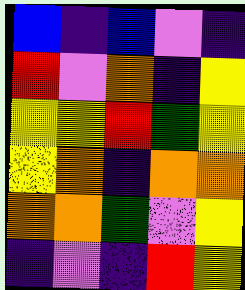[["blue", "indigo", "blue", "violet", "indigo"], ["red", "violet", "orange", "indigo", "yellow"], ["yellow", "yellow", "red", "green", "yellow"], ["yellow", "orange", "indigo", "orange", "orange"], ["orange", "orange", "green", "violet", "yellow"], ["indigo", "violet", "indigo", "red", "yellow"]]